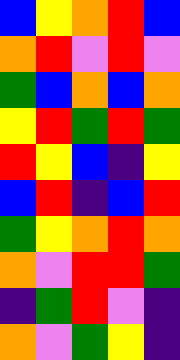[["blue", "yellow", "orange", "red", "blue"], ["orange", "red", "violet", "red", "violet"], ["green", "blue", "orange", "blue", "orange"], ["yellow", "red", "green", "red", "green"], ["red", "yellow", "blue", "indigo", "yellow"], ["blue", "red", "indigo", "blue", "red"], ["green", "yellow", "orange", "red", "orange"], ["orange", "violet", "red", "red", "green"], ["indigo", "green", "red", "violet", "indigo"], ["orange", "violet", "green", "yellow", "indigo"]]